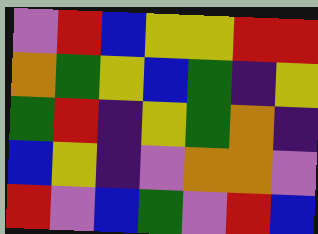[["violet", "red", "blue", "yellow", "yellow", "red", "red"], ["orange", "green", "yellow", "blue", "green", "indigo", "yellow"], ["green", "red", "indigo", "yellow", "green", "orange", "indigo"], ["blue", "yellow", "indigo", "violet", "orange", "orange", "violet"], ["red", "violet", "blue", "green", "violet", "red", "blue"]]